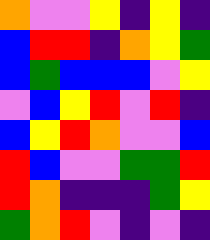[["orange", "violet", "violet", "yellow", "indigo", "yellow", "indigo"], ["blue", "red", "red", "indigo", "orange", "yellow", "green"], ["blue", "green", "blue", "blue", "blue", "violet", "yellow"], ["violet", "blue", "yellow", "red", "violet", "red", "indigo"], ["blue", "yellow", "red", "orange", "violet", "violet", "blue"], ["red", "blue", "violet", "violet", "green", "green", "red"], ["red", "orange", "indigo", "indigo", "indigo", "green", "yellow"], ["green", "orange", "red", "violet", "indigo", "violet", "indigo"]]